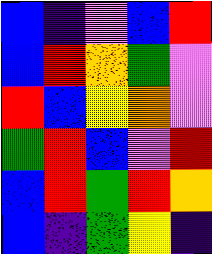[["blue", "indigo", "violet", "blue", "red"], ["blue", "red", "orange", "green", "violet"], ["red", "blue", "yellow", "orange", "violet"], ["green", "red", "blue", "violet", "red"], ["blue", "red", "green", "red", "orange"], ["blue", "indigo", "green", "yellow", "indigo"]]